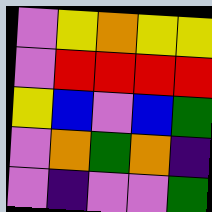[["violet", "yellow", "orange", "yellow", "yellow"], ["violet", "red", "red", "red", "red"], ["yellow", "blue", "violet", "blue", "green"], ["violet", "orange", "green", "orange", "indigo"], ["violet", "indigo", "violet", "violet", "green"]]